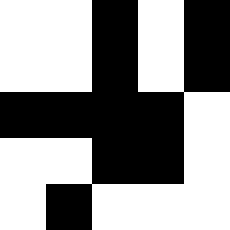[["white", "white", "black", "white", "black"], ["white", "white", "black", "white", "black"], ["black", "black", "black", "black", "white"], ["white", "white", "black", "black", "white"], ["white", "black", "white", "white", "white"]]